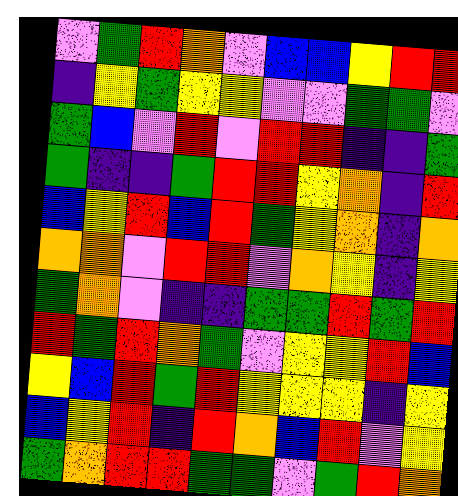[["violet", "green", "red", "orange", "violet", "blue", "blue", "yellow", "red", "red"], ["indigo", "yellow", "green", "yellow", "yellow", "violet", "violet", "green", "green", "violet"], ["green", "blue", "violet", "red", "violet", "red", "red", "indigo", "indigo", "green"], ["green", "indigo", "indigo", "green", "red", "red", "yellow", "orange", "indigo", "red"], ["blue", "yellow", "red", "blue", "red", "green", "yellow", "orange", "indigo", "orange"], ["orange", "orange", "violet", "red", "red", "violet", "orange", "yellow", "indigo", "yellow"], ["green", "orange", "violet", "indigo", "indigo", "green", "green", "red", "green", "red"], ["red", "green", "red", "orange", "green", "violet", "yellow", "yellow", "red", "blue"], ["yellow", "blue", "red", "green", "red", "yellow", "yellow", "yellow", "indigo", "yellow"], ["blue", "yellow", "red", "indigo", "red", "orange", "blue", "red", "violet", "yellow"], ["green", "orange", "red", "red", "green", "green", "violet", "green", "red", "orange"]]